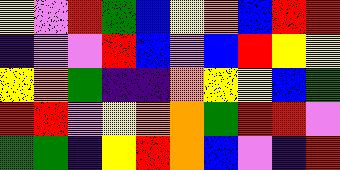[["yellow", "violet", "red", "green", "blue", "yellow", "orange", "blue", "red", "red"], ["indigo", "violet", "violet", "red", "blue", "violet", "blue", "red", "yellow", "yellow"], ["yellow", "orange", "green", "indigo", "indigo", "orange", "yellow", "yellow", "blue", "green"], ["red", "red", "violet", "yellow", "orange", "orange", "green", "red", "red", "violet"], ["green", "green", "indigo", "yellow", "red", "orange", "blue", "violet", "indigo", "red"]]